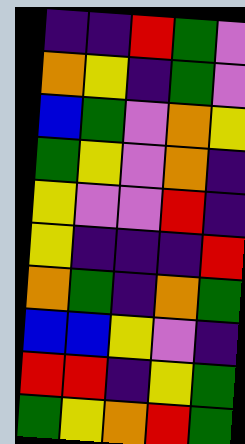[["indigo", "indigo", "red", "green", "violet"], ["orange", "yellow", "indigo", "green", "violet"], ["blue", "green", "violet", "orange", "yellow"], ["green", "yellow", "violet", "orange", "indigo"], ["yellow", "violet", "violet", "red", "indigo"], ["yellow", "indigo", "indigo", "indigo", "red"], ["orange", "green", "indigo", "orange", "green"], ["blue", "blue", "yellow", "violet", "indigo"], ["red", "red", "indigo", "yellow", "green"], ["green", "yellow", "orange", "red", "green"]]